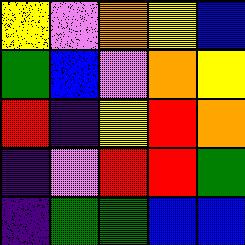[["yellow", "violet", "orange", "yellow", "blue"], ["green", "blue", "violet", "orange", "yellow"], ["red", "indigo", "yellow", "red", "orange"], ["indigo", "violet", "red", "red", "green"], ["indigo", "green", "green", "blue", "blue"]]